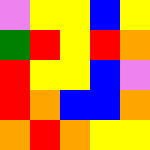[["violet", "yellow", "yellow", "blue", "yellow"], ["green", "red", "yellow", "red", "orange"], ["red", "yellow", "yellow", "blue", "violet"], ["red", "orange", "blue", "blue", "orange"], ["orange", "red", "orange", "yellow", "yellow"]]